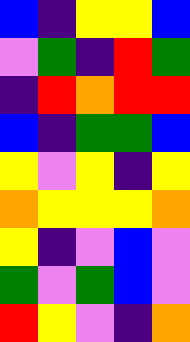[["blue", "indigo", "yellow", "yellow", "blue"], ["violet", "green", "indigo", "red", "green"], ["indigo", "red", "orange", "red", "red"], ["blue", "indigo", "green", "green", "blue"], ["yellow", "violet", "yellow", "indigo", "yellow"], ["orange", "yellow", "yellow", "yellow", "orange"], ["yellow", "indigo", "violet", "blue", "violet"], ["green", "violet", "green", "blue", "violet"], ["red", "yellow", "violet", "indigo", "orange"]]